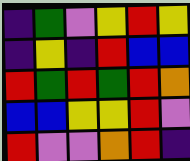[["indigo", "green", "violet", "yellow", "red", "yellow"], ["indigo", "yellow", "indigo", "red", "blue", "blue"], ["red", "green", "red", "green", "red", "orange"], ["blue", "blue", "yellow", "yellow", "red", "violet"], ["red", "violet", "violet", "orange", "red", "indigo"]]